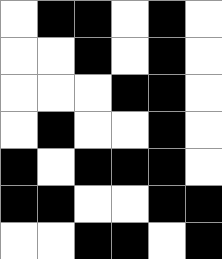[["white", "black", "black", "white", "black", "white"], ["white", "white", "black", "white", "black", "white"], ["white", "white", "white", "black", "black", "white"], ["white", "black", "white", "white", "black", "white"], ["black", "white", "black", "black", "black", "white"], ["black", "black", "white", "white", "black", "black"], ["white", "white", "black", "black", "white", "black"]]